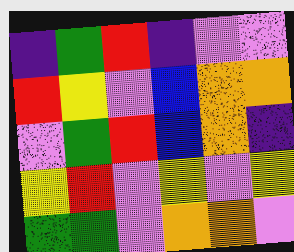[["indigo", "green", "red", "indigo", "violet", "violet"], ["red", "yellow", "violet", "blue", "orange", "orange"], ["violet", "green", "red", "blue", "orange", "indigo"], ["yellow", "red", "violet", "yellow", "violet", "yellow"], ["green", "green", "violet", "orange", "orange", "violet"]]